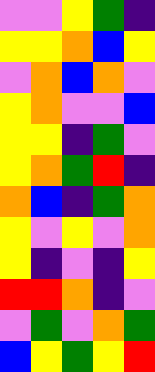[["violet", "violet", "yellow", "green", "indigo"], ["yellow", "yellow", "orange", "blue", "yellow"], ["violet", "orange", "blue", "orange", "violet"], ["yellow", "orange", "violet", "violet", "blue"], ["yellow", "yellow", "indigo", "green", "violet"], ["yellow", "orange", "green", "red", "indigo"], ["orange", "blue", "indigo", "green", "orange"], ["yellow", "violet", "yellow", "violet", "orange"], ["yellow", "indigo", "violet", "indigo", "yellow"], ["red", "red", "orange", "indigo", "violet"], ["violet", "green", "violet", "orange", "green"], ["blue", "yellow", "green", "yellow", "red"]]